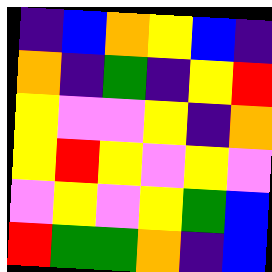[["indigo", "blue", "orange", "yellow", "blue", "indigo"], ["orange", "indigo", "green", "indigo", "yellow", "red"], ["yellow", "violet", "violet", "yellow", "indigo", "orange"], ["yellow", "red", "yellow", "violet", "yellow", "violet"], ["violet", "yellow", "violet", "yellow", "green", "blue"], ["red", "green", "green", "orange", "indigo", "blue"]]